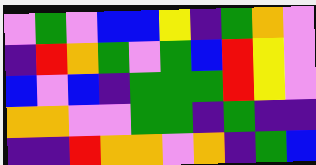[["violet", "green", "violet", "blue", "blue", "yellow", "indigo", "green", "orange", "violet"], ["indigo", "red", "orange", "green", "violet", "green", "blue", "red", "yellow", "violet"], ["blue", "violet", "blue", "indigo", "green", "green", "green", "red", "yellow", "violet"], ["orange", "orange", "violet", "violet", "green", "green", "indigo", "green", "indigo", "indigo"], ["indigo", "indigo", "red", "orange", "orange", "violet", "orange", "indigo", "green", "blue"]]